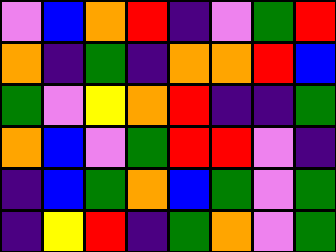[["violet", "blue", "orange", "red", "indigo", "violet", "green", "red"], ["orange", "indigo", "green", "indigo", "orange", "orange", "red", "blue"], ["green", "violet", "yellow", "orange", "red", "indigo", "indigo", "green"], ["orange", "blue", "violet", "green", "red", "red", "violet", "indigo"], ["indigo", "blue", "green", "orange", "blue", "green", "violet", "green"], ["indigo", "yellow", "red", "indigo", "green", "orange", "violet", "green"]]